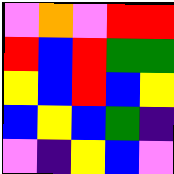[["violet", "orange", "violet", "red", "red"], ["red", "blue", "red", "green", "green"], ["yellow", "blue", "red", "blue", "yellow"], ["blue", "yellow", "blue", "green", "indigo"], ["violet", "indigo", "yellow", "blue", "violet"]]